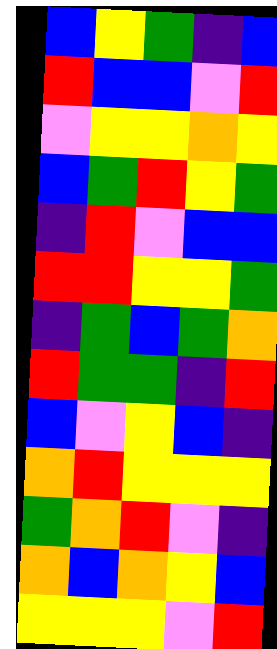[["blue", "yellow", "green", "indigo", "blue"], ["red", "blue", "blue", "violet", "red"], ["violet", "yellow", "yellow", "orange", "yellow"], ["blue", "green", "red", "yellow", "green"], ["indigo", "red", "violet", "blue", "blue"], ["red", "red", "yellow", "yellow", "green"], ["indigo", "green", "blue", "green", "orange"], ["red", "green", "green", "indigo", "red"], ["blue", "violet", "yellow", "blue", "indigo"], ["orange", "red", "yellow", "yellow", "yellow"], ["green", "orange", "red", "violet", "indigo"], ["orange", "blue", "orange", "yellow", "blue"], ["yellow", "yellow", "yellow", "violet", "red"]]